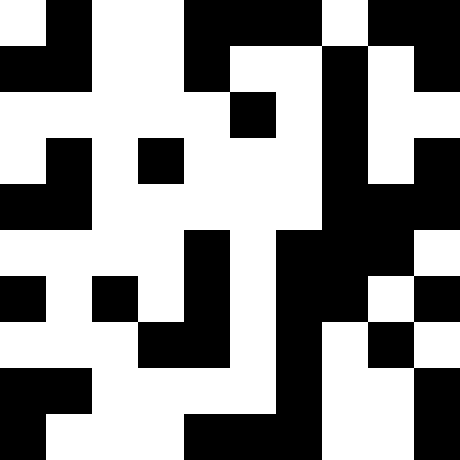[["white", "black", "white", "white", "black", "black", "black", "white", "black", "black"], ["black", "black", "white", "white", "black", "white", "white", "black", "white", "black"], ["white", "white", "white", "white", "white", "black", "white", "black", "white", "white"], ["white", "black", "white", "black", "white", "white", "white", "black", "white", "black"], ["black", "black", "white", "white", "white", "white", "white", "black", "black", "black"], ["white", "white", "white", "white", "black", "white", "black", "black", "black", "white"], ["black", "white", "black", "white", "black", "white", "black", "black", "white", "black"], ["white", "white", "white", "black", "black", "white", "black", "white", "black", "white"], ["black", "black", "white", "white", "white", "white", "black", "white", "white", "black"], ["black", "white", "white", "white", "black", "black", "black", "white", "white", "black"]]